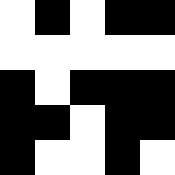[["white", "black", "white", "black", "black"], ["white", "white", "white", "white", "white"], ["black", "white", "black", "black", "black"], ["black", "black", "white", "black", "black"], ["black", "white", "white", "black", "white"]]